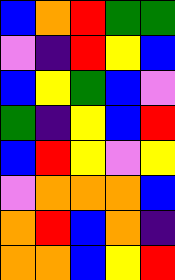[["blue", "orange", "red", "green", "green"], ["violet", "indigo", "red", "yellow", "blue"], ["blue", "yellow", "green", "blue", "violet"], ["green", "indigo", "yellow", "blue", "red"], ["blue", "red", "yellow", "violet", "yellow"], ["violet", "orange", "orange", "orange", "blue"], ["orange", "red", "blue", "orange", "indigo"], ["orange", "orange", "blue", "yellow", "red"]]